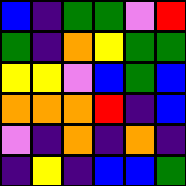[["blue", "indigo", "green", "green", "violet", "red"], ["green", "indigo", "orange", "yellow", "green", "green"], ["yellow", "yellow", "violet", "blue", "green", "blue"], ["orange", "orange", "orange", "red", "indigo", "blue"], ["violet", "indigo", "orange", "indigo", "orange", "indigo"], ["indigo", "yellow", "indigo", "blue", "blue", "green"]]